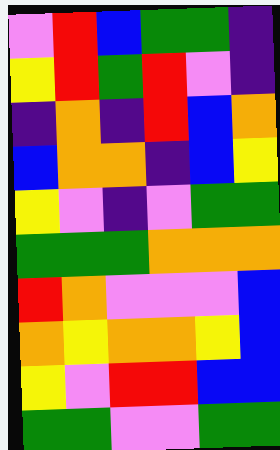[["violet", "red", "blue", "green", "green", "indigo"], ["yellow", "red", "green", "red", "violet", "indigo"], ["indigo", "orange", "indigo", "red", "blue", "orange"], ["blue", "orange", "orange", "indigo", "blue", "yellow"], ["yellow", "violet", "indigo", "violet", "green", "green"], ["green", "green", "green", "orange", "orange", "orange"], ["red", "orange", "violet", "violet", "violet", "blue"], ["orange", "yellow", "orange", "orange", "yellow", "blue"], ["yellow", "violet", "red", "red", "blue", "blue"], ["green", "green", "violet", "violet", "green", "green"]]